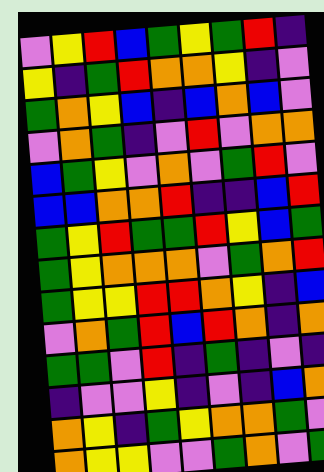[["violet", "yellow", "red", "blue", "green", "yellow", "green", "red", "indigo"], ["yellow", "indigo", "green", "red", "orange", "orange", "yellow", "indigo", "violet"], ["green", "orange", "yellow", "blue", "indigo", "blue", "orange", "blue", "violet"], ["violet", "orange", "green", "indigo", "violet", "red", "violet", "orange", "orange"], ["blue", "green", "yellow", "violet", "orange", "violet", "green", "red", "violet"], ["blue", "blue", "orange", "orange", "red", "indigo", "indigo", "blue", "red"], ["green", "yellow", "red", "green", "green", "red", "yellow", "blue", "green"], ["green", "yellow", "orange", "orange", "orange", "violet", "green", "orange", "red"], ["green", "yellow", "yellow", "red", "red", "orange", "yellow", "indigo", "blue"], ["violet", "orange", "green", "red", "blue", "red", "orange", "indigo", "orange"], ["green", "green", "violet", "red", "indigo", "green", "indigo", "violet", "indigo"], ["indigo", "violet", "violet", "yellow", "indigo", "violet", "indigo", "blue", "orange"], ["orange", "yellow", "indigo", "green", "yellow", "orange", "orange", "green", "violet"], ["orange", "yellow", "yellow", "violet", "violet", "green", "orange", "violet", "green"]]